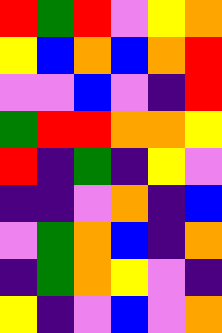[["red", "green", "red", "violet", "yellow", "orange"], ["yellow", "blue", "orange", "blue", "orange", "red"], ["violet", "violet", "blue", "violet", "indigo", "red"], ["green", "red", "red", "orange", "orange", "yellow"], ["red", "indigo", "green", "indigo", "yellow", "violet"], ["indigo", "indigo", "violet", "orange", "indigo", "blue"], ["violet", "green", "orange", "blue", "indigo", "orange"], ["indigo", "green", "orange", "yellow", "violet", "indigo"], ["yellow", "indigo", "violet", "blue", "violet", "orange"]]